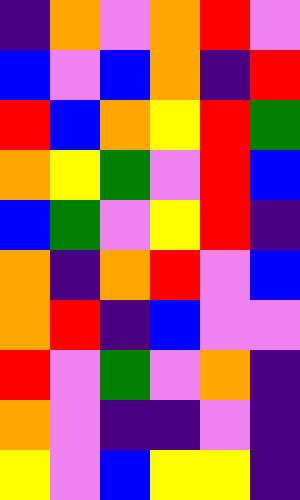[["indigo", "orange", "violet", "orange", "red", "violet"], ["blue", "violet", "blue", "orange", "indigo", "red"], ["red", "blue", "orange", "yellow", "red", "green"], ["orange", "yellow", "green", "violet", "red", "blue"], ["blue", "green", "violet", "yellow", "red", "indigo"], ["orange", "indigo", "orange", "red", "violet", "blue"], ["orange", "red", "indigo", "blue", "violet", "violet"], ["red", "violet", "green", "violet", "orange", "indigo"], ["orange", "violet", "indigo", "indigo", "violet", "indigo"], ["yellow", "violet", "blue", "yellow", "yellow", "indigo"]]